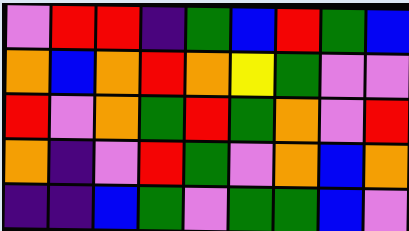[["violet", "red", "red", "indigo", "green", "blue", "red", "green", "blue"], ["orange", "blue", "orange", "red", "orange", "yellow", "green", "violet", "violet"], ["red", "violet", "orange", "green", "red", "green", "orange", "violet", "red"], ["orange", "indigo", "violet", "red", "green", "violet", "orange", "blue", "orange"], ["indigo", "indigo", "blue", "green", "violet", "green", "green", "blue", "violet"]]